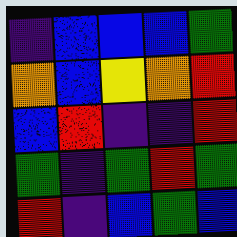[["indigo", "blue", "blue", "blue", "green"], ["orange", "blue", "yellow", "orange", "red"], ["blue", "red", "indigo", "indigo", "red"], ["green", "indigo", "green", "red", "green"], ["red", "indigo", "blue", "green", "blue"]]